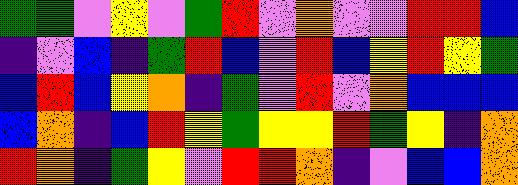[["green", "green", "violet", "yellow", "violet", "green", "red", "violet", "orange", "violet", "violet", "red", "red", "blue"], ["indigo", "violet", "blue", "indigo", "green", "red", "blue", "violet", "red", "blue", "yellow", "red", "yellow", "green"], ["blue", "red", "blue", "yellow", "orange", "indigo", "green", "violet", "red", "violet", "orange", "blue", "blue", "blue"], ["blue", "orange", "indigo", "blue", "red", "yellow", "green", "yellow", "yellow", "red", "green", "yellow", "indigo", "orange"], ["red", "orange", "indigo", "green", "yellow", "violet", "red", "red", "orange", "indigo", "violet", "blue", "blue", "orange"]]